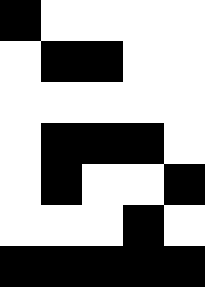[["black", "white", "white", "white", "white"], ["white", "black", "black", "white", "white"], ["white", "white", "white", "white", "white"], ["white", "black", "black", "black", "white"], ["white", "black", "white", "white", "black"], ["white", "white", "white", "black", "white"], ["black", "black", "black", "black", "black"]]